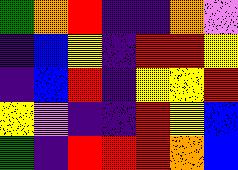[["green", "orange", "red", "indigo", "indigo", "orange", "violet"], ["indigo", "blue", "yellow", "indigo", "red", "red", "yellow"], ["indigo", "blue", "red", "indigo", "yellow", "yellow", "red"], ["yellow", "violet", "indigo", "indigo", "red", "yellow", "blue"], ["green", "indigo", "red", "red", "red", "orange", "blue"]]